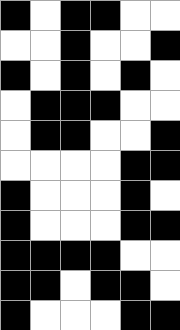[["black", "white", "black", "black", "white", "white"], ["white", "white", "black", "white", "white", "black"], ["black", "white", "black", "white", "black", "white"], ["white", "black", "black", "black", "white", "white"], ["white", "black", "black", "white", "white", "black"], ["white", "white", "white", "white", "black", "black"], ["black", "white", "white", "white", "black", "white"], ["black", "white", "white", "white", "black", "black"], ["black", "black", "black", "black", "white", "white"], ["black", "black", "white", "black", "black", "white"], ["black", "white", "white", "white", "black", "black"]]